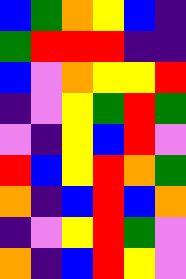[["blue", "green", "orange", "yellow", "blue", "indigo"], ["green", "red", "red", "red", "indigo", "indigo"], ["blue", "violet", "orange", "yellow", "yellow", "red"], ["indigo", "violet", "yellow", "green", "red", "green"], ["violet", "indigo", "yellow", "blue", "red", "violet"], ["red", "blue", "yellow", "red", "orange", "green"], ["orange", "indigo", "blue", "red", "blue", "orange"], ["indigo", "violet", "yellow", "red", "green", "violet"], ["orange", "indigo", "blue", "red", "yellow", "violet"]]